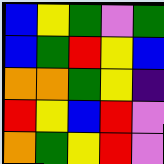[["blue", "yellow", "green", "violet", "green"], ["blue", "green", "red", "yellow", "blue"], ["orange", "orange", "green", "yellow", "indigo"], ["red", "yellow", "blue", "red", "violet"], ["orange", "green", "yellow", "red", "violet"]]